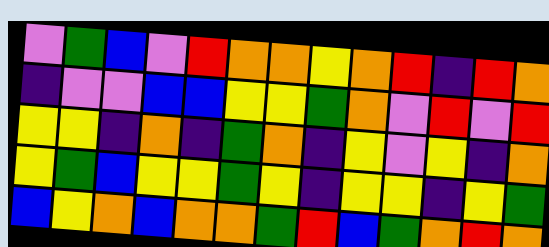[["violet", "green", "blue", "violet", "red", "orange", "orange", "yellow", "orange", "red", "indigo", "red", "orange"], ["indigo", "violet", "violet", "blue", "blue", "yellow", "yellow", "green", "orange", "violet", "red", "violet", "red"], ["yellow", "yellow", "indigo", "orange", "indigo", "green", "orange", "indigo", "yellow", "violet", "yellow", "indigo", "orange"], ["yellow", "green", "blue", "yellow", "yellow", "green", "yellow", "indigo", "yellow", "yellow", "indigo", "yellow", "green"], ["blue", "yellow", "orange", "blue", "orange", "orange", "green", "red", "blue", "green", "orange", "red", "orange"]]